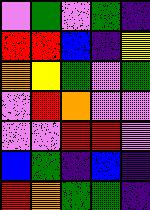[["violet", "green", "violet", "green", "indigo"], ["red", "red", "blue", "indigo", "yellow"], ["orange", "yellow", "green", "violet", "green"], ["violet", "red", "orange", "violet", "violet"], ["violet", "violet", "red", "red", "violet"], ["blue", "green", "indigo", "blue", "indigo"], ["red", "orange", "green", "green", "indigo"]]